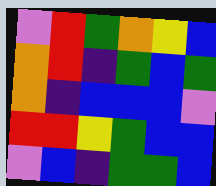[["violet", "red", "green", "orange", "yellow", "blue"], ["orange", "red", "indigo", "green", "blue", "green"], ["orange", "indigo", "blue", "blue", "blue", "violet"], ["red", "red", "yellow", "green", "blue", "blue"], ["violet", "blue", "indigo", "green", "green", "blue"]]